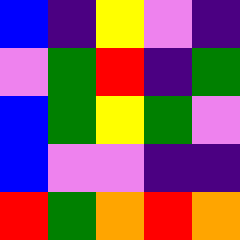[["blue", "indigo", "yellow", "violet", "indigo"], ["violet", "green", "red", "indigo", "green"], ["blue", "green", "yellow", "green", "violet"], ["blue", "violet", "violet", "indigo", "indigo"], ["red", "green", "orange", "red", "orange"]]